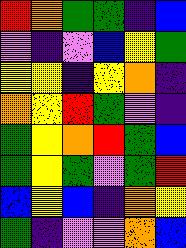[["red", "orange", "green", "green", "indigo", "blue"], ["violet", "indigo", "violet", "blue", "yellow", "green"], ["yellow", "yellow", "indigo", "yellow", "orange", "indigo"], ["orange", "yellow", "red", "green", "violet", "indigo"], ["green", "yellow", "orange", "red", "green", "blue"], ["green", "yellow", "green", "violet", "green", "red"], ["blue", "yellow", "blue", "indigo", "orange", "yellow"], ["green", "indigo", "violet", "violet", "orange", "blue"]]